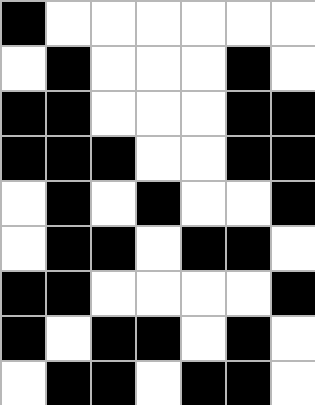[["black", "white", "white", "white", "white", "white", "white"], ["white", "black", "white", "white", "white", "black", "white"], ["black", "black", "white", "white", "white", "black", "black"], ["black", "black", "black", "white", "white", "black", "black"], ["white", "black", "white", "black", "white", "white", "black"], ["white", "black", "black", "white", "black", "black", "white"], ["black", "black", "white", "white", "white", "white", "black"], ["black", "white", "black", "black", "white", "black", "white"], ["white", "black", "black", "white", "black", "black", "white"]]